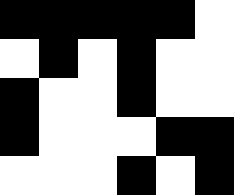[["black", "black", "black", "black", "black", "white"], ["white", "black", "white", "black", "white", "white"], ["black", "white", "white", "black", "white", "white"], ["black", "white", "white", "white", "black", "black"], ["white", "white", "white", "black", "white", "black"]]